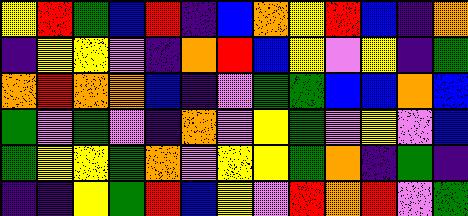[["yellow", "red", "green", "blue", "red", "indigo", "blue", "orange", "yellow", "red", "blue", "indigo", "orange"], ["indigo", "yellow", "yellow", "violet", "indigo", "orange", "red", "blue", "yellow", "violet", "yellow", "indigo", "green"], ["orange", "red", "orange", "orange", "blue", "indigo", "violet", "green", "green", "blue", "blue", "orange", "blue"], ["green", "violet", "green", "violet", "indigo", "orange", "violet", "yellow", "green", "violet", "yellow", "violet", "blue"], ["green", "yellow", "yellow", "green", "orange", "violet", "yellow", "yellow", "green", "orange", "indigo", "green", "indigo"], ["indigo", "indigo", "yellow", "green", "red", "blue", "yellow", "violet", "red", "orange", "red", "violet", "green"]]